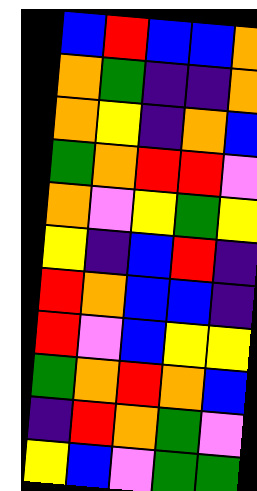[["blue", "red", "blue", "blue", "orange"], ["orange", "green", "indigo", "indigo", "orange"], ["orange", "yellow", "indigo", "orange", "blue"], ["green", "orange", "red", "red", "violet"], ["orange", "violet", "yellow", "green", "yellow"], ["yellow", "indigo", "blue", "red", "indigo"], ["red", "orange", "blue", "blue", "indigo"], ["red", "violet", "blue", "yellow", "yellow"], ["green", "orange", "red", "orange", "blue"], ["indigo", "red", "orange", "green", "violet"], ["yellow", "blue", "violet", "green", "green"]]